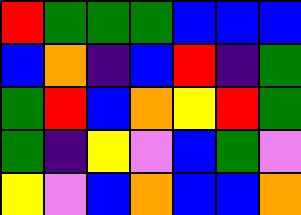[["red", "green", "green", "green", "blue", "blue", "blue"], ["blue", "orange", "indigo", "blue", "red", "indigo", "green"], ["green", "red", "blue", "orange", "yellow", "red", "green"], ["green", "indigo", "yellow", "violet", "blue", "green", "violet"], ["yellow", "violet", "blue", "orange", "blue", "blue", "orange"]]